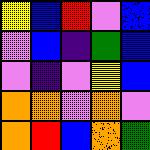[["yellow", "blue", "red", "violet", "blue"], ["violet", "blue", "indigo", "green", "blue"], ["violet", "indigo", "violet", "yellow", "blue"], ["orange", "orange", "violet", "orange", "violet"], ["orange", "red", "blue", "orange", "green"]]